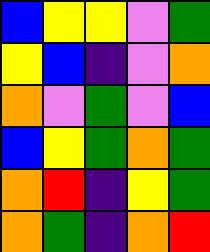[["blue", "yellow", "yellow", "violet", "green"], ["yellow", "blue", "indigo", "violet", "orange"], ["orange", "violet", "green", "violet", "blue"], ["blue", "yellow", "green", "orange", "green"], ["orange", "red", "indigo", "yellow", "green"], ["orange", "green", "indigo", "orange", "red"]]